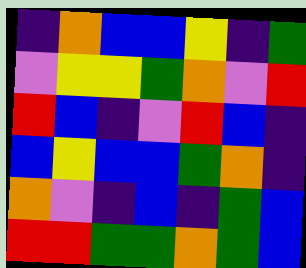[["indigo", "orange", "blue", "blue", "yellow", "indigo", "green"], ["violet", "yellow", "yellow", "green", "orange", "violet", "red"], ["red", "blue", "indigo", "violet", "red", "blue", "indigo"], ["blue", "yellow", "blue", "blue", "green", "orange", "indigo"], ["orange", "violet", "indigo", "blue", "indigo", "green", "blue"], ["red", "red", "green", "green", "orange", "green", "blue"]]